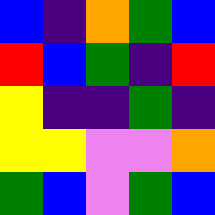[["blue", "indigo", "orange", "green", "blue"], ["red", "blue", "green", "indigo", "red"], ["yellow", "indigo", "indigo", "green", "indigo"], ["yellow", "yellow", "violet", "violet", "orange"], ["green", "blue", "violet", "green", "blue"]]